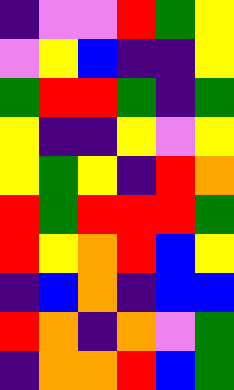[["indigo", "violet", "violet", "red", "green", "yellow"], ["violet", "yellow", "blue", "indigo", "indigo", "yellow"], ["green", "red", "red", "green", "indigo", "green"], ["yellow", "indigo", "indigo", "yellow", "violet", "yellow"], ["yellow", "green", "yellow", "indigo", "red", "orange"], ["red", "green", "red", "red", "red", "green"], ["red", "yellow", "orange", "red", "blue", "yellow"], ["indigo", "blue", "orange", "indigo", "blue", "blue"], ["red", "orange", "indigo", "orange", "violet", "green"], ["indigo", "orange", "orange", "red", "blue", "green"]]